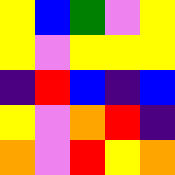[["yellow", "blue", "green", "violet", "yellow"], ["yellow", "violet", "yellow", "yellow", "yellow"], ["indigo", "red", "blue", "indigo", "blue"], ["yellow", "violet", "orange", "red", "indigo"], ["orange", "violet", "red", "yellow", "orange"]]